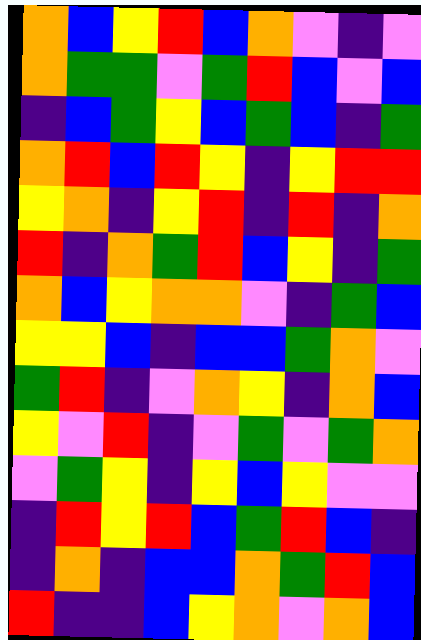[["orange", "blue", "yellow", "red", "blue", "orange", "violet", "indigo", "violet"], ["orange", "green", "green", "violet", "green", "red", "blue", "violet", "blue"], ["indigo", "blue", "green", "yellow", "blue", "green", "blue", "indigo", "green"], ["orange", "red", "blue", "red", "yellow", "indigo", "yellow", "red", "red"], ["yellow", "orange", "indigo", "yellow", "red", "indigo", "red", "indigo", "orange"], ["red", "indigo", "orange", "green", "red", "blue", "yellow", "indigo", "green"], ["orange", "blue", "yellow", "orange", "orange", "violet", "indigo", "green", "blue"], ["yellow", "yellow", "blue", "indigo", "blue", "blue", "green", "orange", "violet"], ["green", "red", "indigo", "violet", "orange", "yellow", "indigo", "orange", "blue"], ["yellow", "violet", "red", "indigo", "violet", "green", "violet", "green", "orange"], ["violet", "green", "yellow", "indigo", "yellow", "blue", "yellow", "violet", "violet"], ["indigo", "red", "yellow", "red", "blue", "green", "red", "blue", "indigo"], ["indigo", "orange", "indigo", "blue", "blue", "orange", "green", "red", "blue"], ["red", "indigo", "indigo", "blue", "yellow", "orange", "violet", "orange", "blue"]]